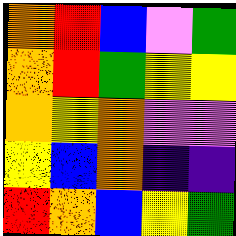[["orange", "red", "blue", "violet", "green"], ["orange", "red", "green", "yellow", "yellow"], ["orange", "yellow", "orange", "violet", "violet"], ["yellow", "blue", "orange", "indigo", "indigo"], ["red", "orange", "blue", "yellow", "green"]]